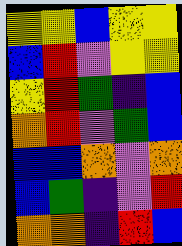[["yellow", "yellow", "blue", "yellow", "yellow"], ["blue", "red", "violet", "yellow", "yellow"], ["yellow", "red", "green", "indigo", "blue"], ["orange", "red", "violet", "green", "blue"], ["blue", "blue", "orange", "violet", "orange"], ["blue", "green", "indigo", "violet", "red"], ["orange", "orange", "indigo", "red", "blue"]]